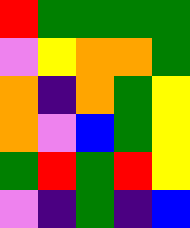[["red", "green", "green", "green", "green"], ["violet", "yellow", "orange", "orange", "green"], ["orange", "indigo", "orange", "green", "yellow"], ["orange", "violet", "blue", "green", "yellow"], ["green", "red", "green", "red", "yellow"], ["violet", "indigo", "green", "indigo", "blue"]]